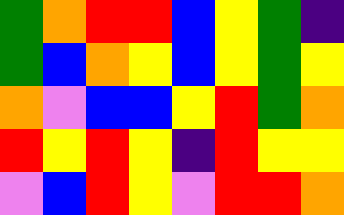[["green", "orange", "red", "red", "blue", "yellow", "green", "indigo"], ["green", "blue", "orange", "yellow", "blue", "yellow", "green", "yellow"], ["orange", "violet", "blue", "blue", "yellow", "red", "green", "orange"], ["red", "yellow", "red", "yellow", "indigo", "red", "yellow", "yellow"], ["violet", "blue", "red", "yellow", "violet", "red", "red", "orange"]]